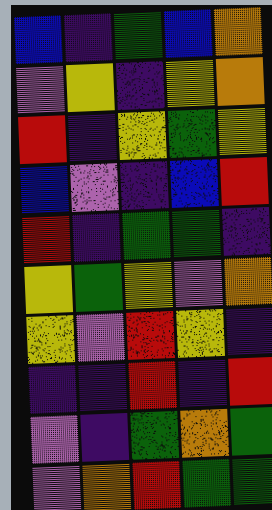[["blue", "indigo", "green", "blue", "orange"], ["violet", "yellow", "indigo", "yellow", "orange"], ["red", "indigo", "yellow", "green", "yellow"], ["blue", "violet", "indigo", "blue", "red"], ["red", "indigo", "green", "green", "indigo"], ["yellow", "green", "yellow", "violet", "orange"], ["yellow", "violet", "red", "yellow", "indigo"], ["indigo", "indigo", "red", "indigo", "red"], ["violet", "indigo", "green", "orange", "green"], ["violet", "orange", "red", "green", "green"]]